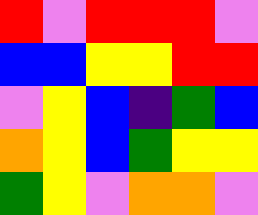[["red", "violet", "red", "red", "red", "violet"], ["blue", "blue", "yellow", "yellow", "red", "red"], ["violet", "yellow", "blue", "indigo", "green", "blue"], ["orange", "yellow", "blue", "green", "yellow", "yellow"], ["green", "yellow", "violet", "orange", "orange", "violet"]]